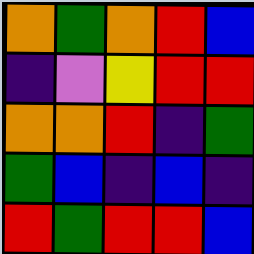[["orange", "green", "orange", "red", "blue"], ["indigo", "violet", "yellow", "red", "red"], ["orange", "orange", "red", "indigo", "green"], ["green", "blue", "indigo", "blue", "indigo"], ["red", "green", "red", "red", "blue"]]